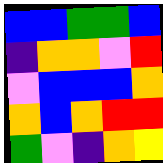[["blue", "blue", "green", "green", "blue"], ["indigo", "orange", "orange", "violet", "red"], ["violet", "blue", "blue", "blue", "orange"], ["orange", "blue", "orange", "red", "red"], ["green", "violet", "indigo", "orange", "yellow"]]